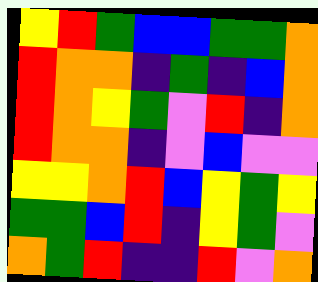[["yellow", "red", "green", "blue", "blue", "green", "green", "orange"], ["red", "orange", "orange", "indigo", "green", "indigo", "blue", "orange"], ["red", "orange", "yellow", "green", "violet", "red", "indigo", "orange"], ["red", "orange", "orange", "indigo", "violet", "blue", "violet", "violet"], ["yellow", "yellow", "orange", "red", "blue", "yellow", "green", "yellow"], ["green", "green", "blue", "red", "indigo", "yellow", "green", "violet"], ["orange", "green", "red", "indigo", "indigo", "red", "violet", "orange"]]